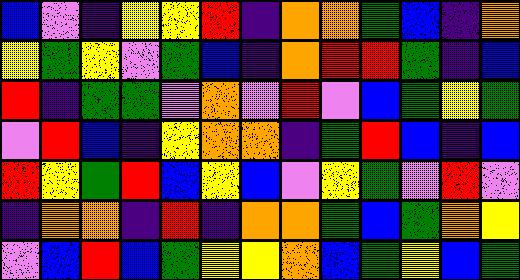[["blue", "violet", "indigo", "yellow", "yellow", "red", "indigo", "orange", "orange", "green", "blue", "indigo", "orange"], ["yellow", "green", "yellow", "violet", "green", "blue", "indigo", "orange", "red", "red", "green", "indigo", "blue"], ["red", "indigo", "green", "green", "violet", "orange", "violet", "red", "violet", "blue", "green", "yellow", "green"], ["violet", "red", "blue", "indigo", "yellow", "orange", "orange", "indigo", "green", "red", "blue", "indigo", "blue"], ["red", "yellow", "green", "red", "blue", "yellow", "blue", "violet", "yellow", "green", "violet", "red", "violet"], ["indigo", "orange", "orange", "indigo", "red", "indigo", "orange", "orange", "green", "blue", "green", "orange", "yellow"], ["violet", "blue", "red", "blue", "green", "yellow", "yellow", "orange", "blue", "green", "yellow", "blue", "green"]]